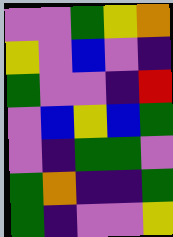[["violet", "violet", "green", "yellow", "orange"], ["yellow", "violet", "blue", "violet", "indigo"], ["green", "violet", "violet", "indigo", "red"], ["violet", "blue", "yellow", "blue", "green"], ["violet", "indigo", "green", "green", "violet"], ["green", "orange", "indigo", "indigo", "green"], ["green", "indigo", "violet", "violet", "yellow"]]